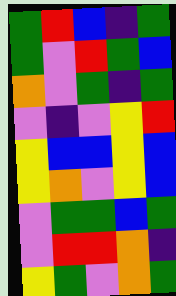[["green", "red", "blue", "indigo", "green"], ["green", "violet", "red", "green", "blue"], ["orange", "violet", "green", "indigo", "green"], ["violet", "indigo", "violet", "yellow", "red"], ["yellow", "blue", "blue", "yellow", "blue"], ["yellow", "orange", "violet", "yellow", "blue"], ["violet", "green", "green", "blue", "green"], ["violet", "red", "red", "orange", "indigo"], ["yellow", "green", "violet", "orange", "green"]]